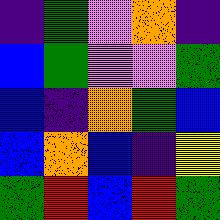[["indigo", "green", "violet", "orange", "indigo"], ["blue", "green", "violet", "violet", "green"], ["blue", "indigo", "orange", "green", "blue"], ["blue", "orange", "blue", "indigo", "yellow"], ["green", "red", "blue", "red", "green"]]